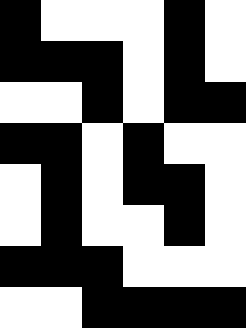[["black", "white", "white", "white", "black", "white"], ["black", "black", "black", "white", "black", "white"], ["white", "white", "black", "white", "black", "black"], ["black", "black", "white", "black", "white", "white"], ["white", "black", "white", "black", "black", "white"], ["white", "black", "white", "white", "black", "white"], ["black", "black", "black", "white", "white", "white"], ["white", "white", "black", "black", "black", "black"]]